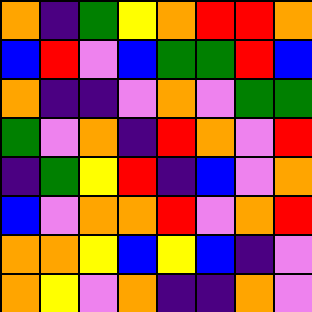[["orange", "indigo", "green", "yellow", "orange", "red", "red", "orange"], ["blue", "red", "violet", "blue", "green", "green", "red", "blue"], ["orange", "indigo", "indigo", "violet", "orange", "violet", "green", "green"], ["green", "violet", "orange", "indigo", "red", "orange", "violet", "red"], ["indigo", "green", "yellow", "red", "indigo", "blue", "violet", "orange"], ["blue", "violet", "orange", "orange", "red", "violet", "orange", "red"], ["orange", "orange", "yellow", "blue", "yellow", "blue", "indigo", "violet"], ["orange", "yellow", "violet", "orange", "indigo", "indigo", "orange", "violet"]]